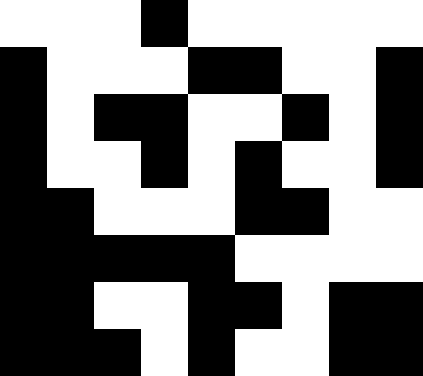[["white", "white", "white", "black", "white", "white", "white", "white", "white"], ["black", "white", "white", "white", "black", "black", "white", "white", "black"], ["black", "white", "black", "black", "white", "white", "black", "white", "black"], ["black", "white", "white", "black", "white", "black", "white", "white", "black"], ["black", "black", "white", "white", "white", "black", "black", "white", "white"], ["black", "black", "black", "black", "black", "white", "white", "white", "white"], ["black", "black", "white", "white", "black", "black", "white", "black", "black"], ["black", "black", "black", "white", "black", "white", "white", "black", "black"]]